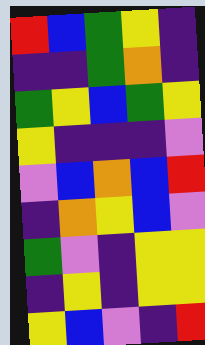[["red", "blue", "green", "yellow", "indigo"], ["indigo", "indigo", "green", "orange", "indigo"], ["green", "yellow", "blue", "green", "yellow"], ["yellow", "indigo", "indigo", "indigo", "violet"], ["violet", "blue", "orange", "blue", "red"], ["indigo", "orange", "yellow", "blue", "violet"], ["green", "violet", "indigo", "yellow", "yellow"], ["indigo", "yellow", "indigo", "yellow", "yellow"], ["yellow", "blue", "violet", "indigo", "red"]]